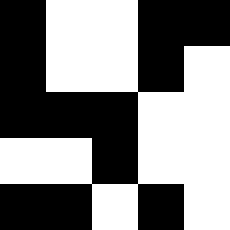[["black", "white", "white", "black", "black"], ["black", "white", "white", "black", "white"], ["black", "black", "black", "white", "white"], ["white", "white", "black", "white", "white"], ["black", "black", "white", "black", "white"]]